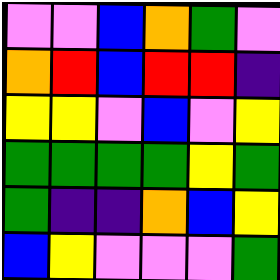[["violet", "violet", "blue", "orange", "green", "violet"], ["orange", "red", "blue", "red", "red", "indigo"], ["yellow", "yellow", "violet", "blue", "violet", "yellow"], ["green", "green", "green", "green", "yellow", "green"], ["green", "indigo", "indigo", "orange", "blue", "yellow"], ["blue", "yellow", "violet", "violet", "violet", "green"]]